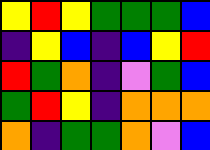[["yellow", "red", "yellow", "green", "green", "green", "blue"], ["indigo", "yellow", "blue", "indigo", "blue", "yellow", "red"], ["red", "green", "orange", "indigo", "violet", "green", "blue"], ["green", "red", "yellow", "indigo", "orange", "orange", "orange"], ["orange", "indigo", "green", "green", "orange", "violet", "blue"]]